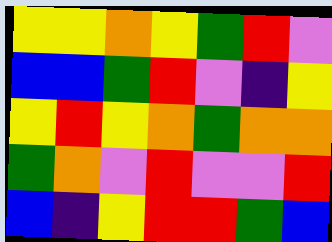[["yellow", "yellow", "orange", "yellow", "green", "red", "violet"], ["blue", "blue", "green", "red", "violet", "indigo", "yellow"], ["yellow", "red", "yellow", "orange", "green", "orange", "orange"], ["green", "orange", "violet", "red", "violet", "violet", "red"], ["blue", "indigo", "yellow", "red", "red", "green", "blue"]]